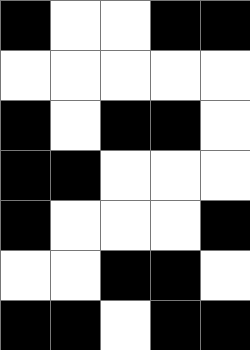[["black", "white", "white", "black", "black"], ["white", "white", "white", "white", "white"], ["black", "white", "black", "black", "white"], ["black", "black", "white", "white", "white"], ["black", "white", "white", "white", "black"], ["white", "white", "black", "black", "white"], ["black", "black", "white", "black", "black"]]